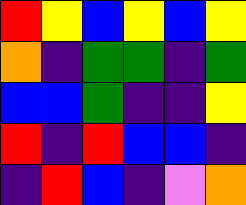[["red", "yellow", "blue", "yellow", "blue", "yellow"], ["orange", "indigo", "green", "green", "indigo", "green"], ["blue", "blue", "green", "indigo", "indigo", "yellow"], ["red", "indigo", "red", "blue", "blue", "indigo"], ["indigo", "red", "blue", "indigo", "violet", "orange"]]